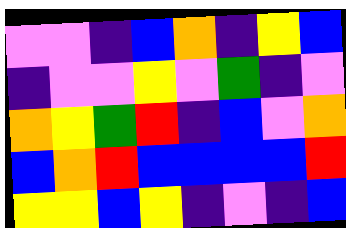[["violet", "violet", "indigo", "blue", "orange", "indigo", "yellow", "blue"], ["indigo", "violet", "violet", "yellow", "violet", "green", "indigo", "violet"], ["orange", "yellow", "green", "red", "indigo", "blue", "violet", "orange"], ["blue", "orange", "red", "blue", "blue", "blue", "blue", "red"], ["yellow", "yellow", "blue", "yellow", "indigo", "violet", "indigo", "blue"]]